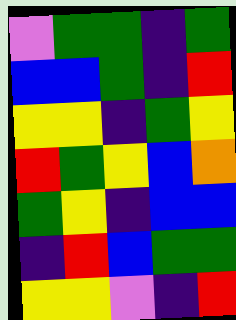[["violet", "green", "green", "indigo", "green"], ["blue", "blue", "green", "indigo", "red"], ["yellow", "yellow", "indigo", "green", "yellow"], ["red", "green", "yellow", "blue", "orange"], ["green", "yellow", "indigo", "blue", "blue"], ["indigo", "red", "blue", "green", "green"], ["yellow", "yellow", "violet", "indigo", "red"]]